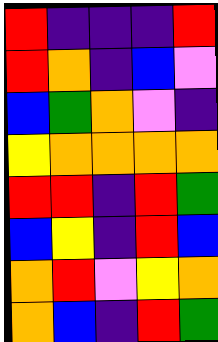[["red", "indigo", "indigo", "indigo", "red"], ["red", "orange", "indigo", "blue", "violet"], ["blue", "green", "orange", "violet", "indigo"], ["yellow", "orange", "orange", "orange", "orange"], ["red", "red", "indigo", "red", "green"], ["blue", "yellow", "indigo", "red", "blue"], ["orange", "red", "violet", "yellow", "orange"], ["orange", "blue", "indigo", "red", "green"]]